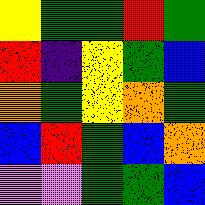[["yellow", "green", "green", "red", "green"], ["red", "indigo", "yellow", "green", "blue"], ["orange", "green", "yellow", "orange", "green"], ["blue", "red", "green", "blue", "orange"], ["violet", "violet", "green", "green", "blue"]]